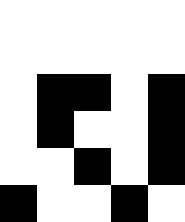[["white", "white", "white", "white", "white"], ["white", "white", "white", "white", "white"], ["white", "black", "black", "white", "black"], ["white", "black", "white", "white", "black"], ["white", "white", "black", "white", "black"], ["black", "white", "white", "black", "white"]]